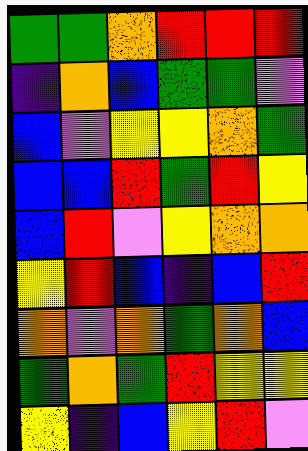[["green", "green", "orange", "red", "red", "red"], ["indigo", "orange", "blue", "green", "green", "violet"], ["blue", "violet", "yellow", "yellow", "orange", "green"], ["blue", "blue", "red", "green", "red", "yellow"], ["blue", "red", "violet", "yellow", "orange", "orange"], ["yellow", "red", "blue", "indigo", "blue", "red"], ["orange", "violet", "orange", "green", "orange", "blue"], ["green", "orange", "green", "red", "yellow", "yellow"], ["yellow", "indigo", "blue", "yellow", "red", "violet"]]